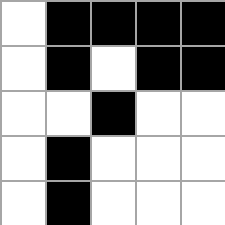[["white", "black", "black", "black", "black"], ["white", "black", "white", "black", "black"], ["white", "white", "black", "white", "white"], ["white", "black", "white", "white", "white"], ["white", "black", "white", "white", "white"]]